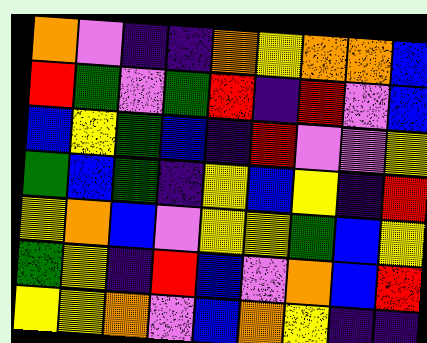[["orange", "violet", "indigo", "indigo", "orange", "yellow", "orange", "orange", "blue"], ["red", "green", "violet", "green", "red", "indigo", "red", "violet", "blue"], ["blue", "yellow", "green", "blue", "indigo", "red", "violet", "violet", "yellow"], ["green", "blue", "green", "indigo", "yellow", "blue", "yellow", "indigo", "red"], ["yellow", "orange", "blue", "violet", "yellow", "yellow", "green", "blue", "yellow"], ["green", "yellow", "indigo", "red", "blue", "violet", "orange", "blue", "red"], ["yellow", "yellow", "orange", "violet", "blue", "orange", "yellow", "indigo", "indigo"]]